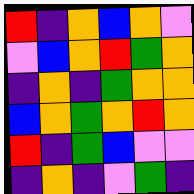[["red", "indigo", "orange", "blue", "orange", "violet"], ["violet", "blue", "orange", "red", "green", "orange"], ["indigo", "orange", "indigo", "green", "orange", "orange"], ["blue", "orange", "green", "orange", "red", "orange"], ["red", "indigo", "green", "blue", "violet", "violet"], ["indigo", "orange", "indigo", "violet", "green", "indigo"]]